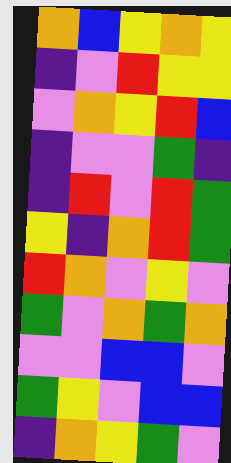[["orange", "blue", "yellow", "orange", "yellow"], ["indigo", "violet", "red", "yellow", "yellow"], ["violet", "orange", "yellow", "red", "blue"], ["indigo", "violet", "violet", "green", "indigo"], ["indigo", "red", "violet", "red", "green"], ["yellow", "indigo", "orange", "red", "green"], ["red", "orange", "violet", "yellow", "violet"], ["green", "violet", "orange", "green", "orange"], ["violet", "violet", "blue", "blue", "violet"], ["green", "yellow", "violet", "blue", "blue"], ["indigo", "orange", "yellow", "green", "violet"]]